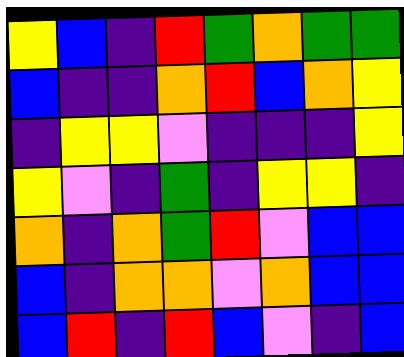[["yellow", "blue", "indigo", "red", "green", "orange", "green", "green"], ["blue", "indigo", "indigo", "orange", "red", "blue", "orange", "yellow"], ["indigo", "yellow", "yellow", "violet", "indigo", "indigo", "indigo", "yellow"], ["yellow", "violet", "indigo", "green", "indigo", "yellow", "yellow", "indigo"], ["orange", "indigo", "orange", "green", "red", "violet", "blue", "blue"], ["blue", "indigo", "orange", "orange", "violet", "orange", "blue", "blue"], ["blue", "red", "indigo", "red", "blue", "violet", "indigo", "blue"]]